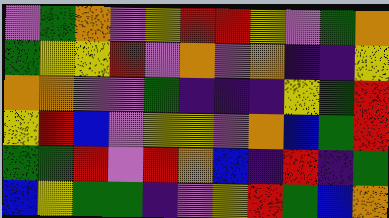[["violet", "green", "orange", "violet", "yellow", "red", "red", "yellow", "violet", "green", "orange"], ["green", "yellow", "yellow", "red", "violet", "orange", "violet", "orange", "indigo", "indigo", "yellow"], ["orange", "orange", "violet", "violet", "green", "indigo", "indigo", "indigo", "yellow", "green", "red"], ["yellow", "red", "blue", "violet", "yellow", "yellow", "violet", "orange", "blue", "green", "red"], ["green", "green", "red", "violet", "red", "orange", "blue", "indigo", "red", "indigo", "green"], ["blue", "yellow", "green", "green", "indigo", "violet", "yellow", "red", "green", "blue", "orange"]]